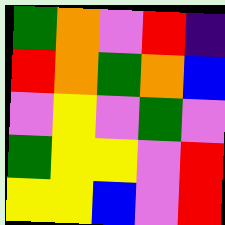[["green", "orange", "violet", "red", "indigo"], ["red", "orange", "green", "orange", "blue"], ["violet", "yellow", "violet", "green", "violet"], ["green", "yellow", "yellow", "violet", "red"], ["yellow", "yellow", "blue", "violet", "red"]]